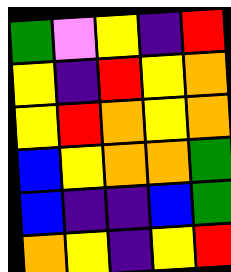[["green", "violet", "yellow", "indigo", "red"], ["yellow", "indigo", "red", "yellow", "orange"], ["yellow", "red", "orange", "yellow", "orange"], ["blue", "yellow", "orange", "orange", "green"], ["blue", "indigo", "indigo", "blue", "green"], ["orange", "yellow", "indigo", "yellow", "red"]]